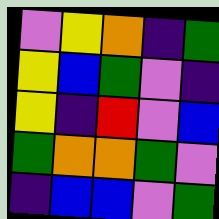[["violet", "yellow", "orange", "indigo", "green"], ["yellow", "blue", "green", "violet", "indigo"], ["yellow", "indigo", "red", "violet", "blue"], ["green", "orange", "orange", "green", "violet"], ["indigo", "blue", "blue", "violet", "green"]]